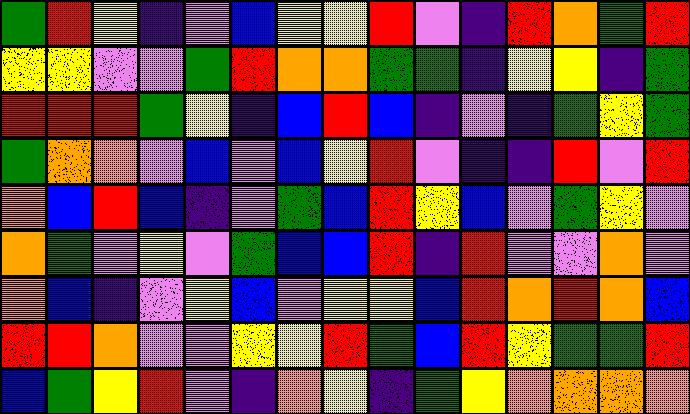[["green", "red", "yellow", "indigo", "violet", "blue", "yellow", "yellow", "red", "violet", "indigo", "red", "orange", "green", "red"], ["yellow", "yellow", "violet", "violet", "green", "red", "orange", "orange", "green", "green", "indigo", "yellow", "yellow", "indigo", "green"], ["red", "red", "red", "green", "yellow", "indigo", "blue", "red", "blue", "indigo", "violet", "indigo", "green", "yellow", "green"], ["green", "orange", "orange", "violet", "blue", "violet", "blue", "yellow", "red", "violet", "indigo", "indigo", "red", "violet", "red"], ["orange", "blue", "red", "blue", "indigo", "violet", "green", "blue", "red", "yellow", "blue", "violet", "green", "yellow", "violet"], ["orange", "green", "violet", "yellow", "violet", "green", "blue", "blue", "red", "indigo", "red", "violet", "violet", "orange", "violet"], ["orange", "blue", "indigo", "violet", "yellow", "blue", "violet", "yellow", "yellow", "blue", "red", "orange", "red", "orange", "blue"], ["red", "red", "orange", "violet", "violet", "yellow", "yellow", "red", "green", "blue", "red", "yellow", "green", "green", "red"], ["blue", "green", "yellow", "red", "violet", "indigo", "orange", "yellow", "indigo", "green", "yellow", "orange", "orange", "orange", "orange"]]